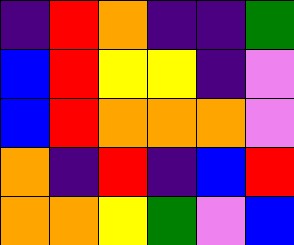[["indigo", "red", "orange", "indigo", "indigo", "green"], ["blue", "red", "yellow", "yellow", "indigo", "violet"], ["blue", "red", "orange", "orange", "orange", "violet"], ["orange", "indigo", "red", "indigo", "blue", "red"], ["orange", "orange", "yellow", "green", "violet", "blue"]]